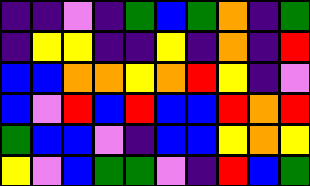[["indigo", "indigo", "violet", "indigo", "green", "blue", "green", "orange", "indigo", "green"], ["indigo", "yellow", "yellow", "indigo", "indigo", "yellow", "indigo", "orange", "indigo", "red"], ["blue", "blue", "orange", "orange", "yellow", "orange", "red", "yellow", "indigo", "violet"], ["blue", "violet", "red", "blue", "red", "blue", "blue", "red", "orange", "red"], ["green", "blue", "blue", "violet", "indigo", "blue", "blue", "yellow", "orange", "yellow"], ["yellow", "violet", "blue", "green", "green", "violet", "indigo", "red", "blue", "green"]]